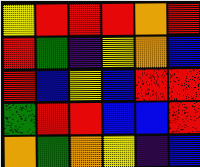[["yellow", "red", "red", "red", "orange", "red"], ["red", "green", "indigo", "yellow", "orange", "blue"], ["red", "blue", "yellow", "blue", "red", "red"], ["green", "red", "red", "blue", "blue", "red"], ["orange", "green", "orange", "yellow", "indigo", "blue"]]